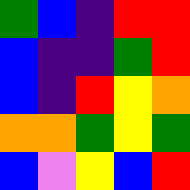[["green", "blue", "indigo", "red", "red"], ["blue", "indigo", "indigo", "green", "red"], ["blue", "indigo", "red", "yellow", "orange"], ["orange", "orange", "green", "yellow", "green"], ["blue", "violet", "yellow", "blue", "red"]]